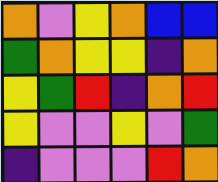[["orange", "violet", "yellow", "orange", "blue", "blue"], ["green", "orange", "yellow", "yellow", "indigo", "orange"], ["yellow", "green", "red", "indigo", "orange", "red"], ["yellow", "violet", "violet", "yellow", "violet", "green"], ["indigo", "violet", "violet", "violet", "red", "orange"]]